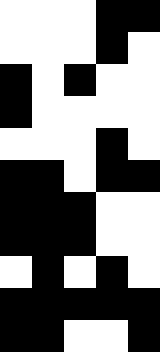[["white", "white", "white", "black", "black"], ["white", "white", "white", "black", "white"], ["black", "white", "black", "white", "white"], ["black", "white", "white", "white", "white"], ["white", "white", "white", "black", "white"], ["black", "black", "white", "black", "black"], ["black", "black", "black", "white", "white"], ["black", "black", "black", "white", "white"], ["white", "black", "white", "black", "white"], ["black", "black", "black", "black", "black"], ["black", "black", "white", "white", "black"]]